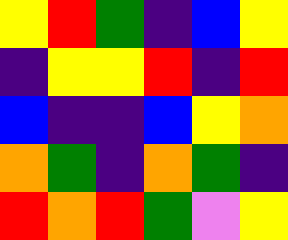[["yellow", "red", "green", "indigo", "blue", "yellow"], ["indigo", "yellow", "yellow", "red", "indigo", "red"], ["blue", "indigo", "indigo", "blue", "yellow", "orange"], ["orange", "green", "indigo", "orange", "green", "indigo"], ["red", "orange", "red", "green", "violet", "yellow"]]